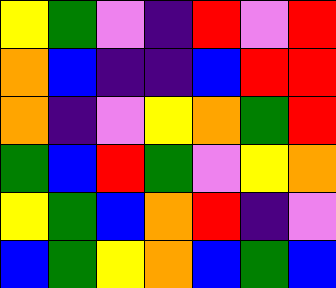[["yellow", "green", "violet", "indigo", "red", "violet", "red"], ["orange", "blue", "indigo", "indigo", "blue", "red", "red"], ["orange", "indigo", "violet", "yellow", "orange", "green", "red"], ["green", "blue", "red", "green", "violet", "yellow", "orange"], ["yellow", "green", "blue", "orange", "red", "indigo", "violet"], ["blue", "green", "yellow", "orange", "blue", "green", "blue"]]